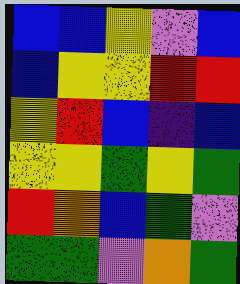[["blue", "blue", "yellow", "violet", "blue"], ["blue", "yellow", "yellow", "red", "red"], ["yellow", "red", "blue", "indigo", "blue"], ["yellow", "yellow", "green", "yellow", "green"], ["red", "orange", "blue", "green", "violet"], ["green", "green", "violet", "orange", "green"]]